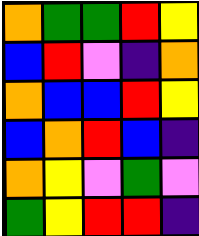[["orange", "green", "green", "red", "yellow"], ["blue", "red", "violet", "indigo", "orange"], ["orange", "blue", "blue", "red", "yellow"], ["blue", "orange", "red", "blue", "indigo"], ["orange", "yellow", "violet", "green", "violet"], ["green", "yellow", "red", "red", "indigo"]]